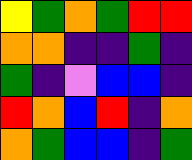[["yellow", "green", "orange", "green", "red", "red"], ["orange", "orange", "indigo", "indigo", "green", "indigo"], ["green", "indigo", "violet", "blue", "blue", "indigo"], ["red", "orange", "blue", "red", "indigo", "orange"], ["orange", "green", "blue", "blue", "indigo", "green"]]